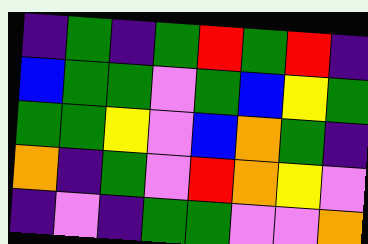[["indigo", "green", "indigo", "green", "red", "green", "red", "indigo"], ["blue", "green", "green", "violet", "green", "blue", "yellow", "green"], ["green", "green", "yellow", "violet", "blue", "orange", "green", "indigo"], ["orange", "indigo", "green", "violet", "red", "orange", "yellow", "violet"], ["indigo", "violet", "indigo", "green", "green", "violet", "violet", "orange"]]